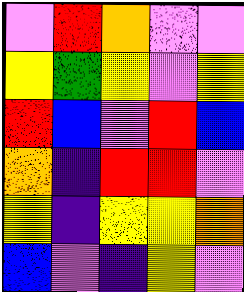[["violet", "red", "orange", "violet", "violet"], ["yellow", "green", "yellow", "violet", "yellow"], ["red", "blue", "violet", "red", "blue"], ["orange", "indigo", "red", "red", "violet"], ["yellow", "indigo", "yellow", "yellow", "orange"], ["blue", "violet", "indigo", "yellow", "violet"]]